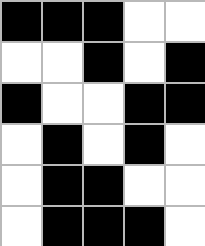[["black", "black", "black", "white", "white"], ["white", "white", "black", "white", "black"], ["black", "white", "white", "black", "black"], ["white", "black", "white", "black", "white"], ["white", "black", "black", "white", "white"], ["white", "black", "black", "black", "white"]]